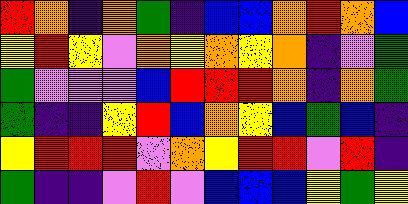[["red", "orange", "indigo", "orange", "green", "indigo", "blue", "blue", "orange", "red", "orange", "blue"], ["yellow", "red", "yellow", "violet", "orange", "yellow", "orange", "yellow", "orange", "indigo", "violet", "green"], ["green", "violet", "violet", "violet", "blue", "red", "red", "red", "orange", "indigo", "orange", "green"], ["green", "indigo", "indigo", "yellow", "red", "blue", "orange", "yellow", "blue", "green", "blue", "indigo"], ["yellow", "red", "red", "red", "violet", "orange", "yellow", "red", "red", "violet", "red", "indigo"], ["green", "indigo", "indigo", "violet", "red", "violet", "blue", "blue", "blue", "yellow", "green", "yellow"]]